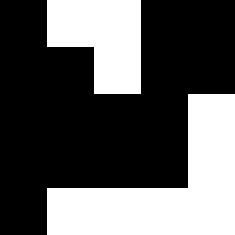[["black", "white", "white", "black", "black"], ["black", "black", "white", "black", "black"], ["black", "black", "black", "black", "white"], ["black", "black", "black", "black", "white"], ["black", "white", "white", "white", "white"]]